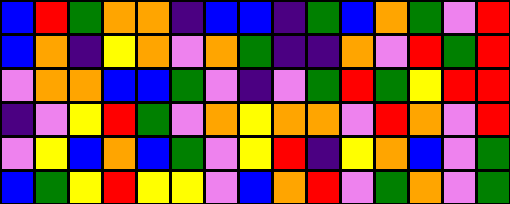[["blue", "red", "green", "orange", "orange", "indigo", "blue", "blue", "indigo", "green", "blue", "orange", "green", "violet", "red"], ["blue", "orange", "indigo", "yellow", "orange", "violet", "orange", "green", "indigo", "indigo", "orange", "violet", "red", "green", "red"], ["violet", "orange", "orange", "blue", "blue", "green", "violet", "indigo", "violet", "green", "red", "green", "yellow", "red", "red"], ["indigo", "violet", "yellow", "red", "green", "violet", "orange", "yellow", "orange", "orange", "violet", "red", "orange", "violet", "red"], ["violet", "yellow", "blue", "orange", "blue", "green", "violet", "yellow", "red", "indigo", "yellow", "orange", "blue", "violet", "green"], ["blue", "green", "yellow", "red", "yellow", "yellow", "violet", "blue", "orange", "red", "violet", "green", "orange", "violet", "green"]]